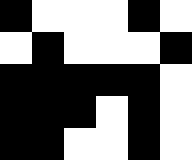[["black", "white", "white", "white", "black", "white"], ["white", "black", "white", "white", "white", "black"], ["black", "black", "black", "black", "black", "white"], ["black", "black", "black", "white", "black", "white"], ["black", "black", "white", "white", "black", "white"]]